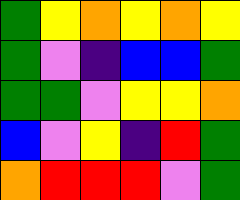[["green", "yellow", "orange", "yellow", "orange", "yellow"], ["green", "violet", "indigo", "blue", "blue", "green"], ["green", "green", "violet", "yellow", "yellow", "orange"], ["blue", "violet", "yellow", "indigo", "red", "green"], ["orange", "red", "red", "red", "violet", "green"]]